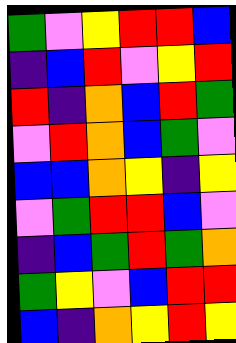[["green", "violet", "yellow", "red", "red", "blue"], ["indigo", "blue", "red", "violet", "yellow", "red"], ["red", "indigo", "orange", "blue", "red", "green"], ["violet", "red", "orange", "blue", "green", "violet"], ["blue", "blue", "orange", "yellow", "indigo", "yellow"], ["violet", "green", "red", "red", "blue", "violet"], ["indigo", "blue", "green", "red", "green", "orange"], ["green", "yellow", "violet", "blue", "red", "red"], ["blue", "indigo", "orange", "yellow", "red", "yellow"]]